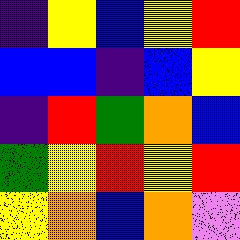[["indigo", "yellow", "blue", "yellow", "red"], ["blue", "blue", "indigo", "blue", "yellow"], ["indigo", "red", "green", "orange", "blue"], ["green", "yellow", "red", "yellow", "red"], ["yellow", "orange", "blue", "orange", "violet"]]